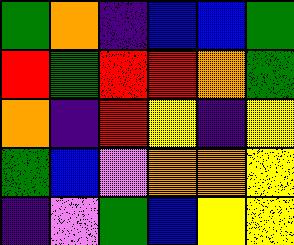[["green", "orange", "indigo", "blue", "blue", "green"], ["red", "green", "red", "red", "orange", "green"], ["orange", "indigo", "red", "yellow", "indigo", "yellow"], ["green", "blue", "violet", "orange", "orange", "yellow"], ["indigo", "violet", "green", "blue", "yellow", "yellow"]]